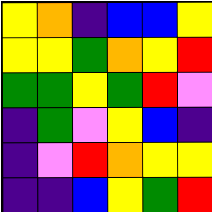[["yellow", "orange", "indigo", "blue", "blue", "yellow"], ["yellow", "yellow", "green", "orange", "yellow", "red"], ["green", "green", "yellow", "green", "red", "violet"], ["indigo", "green", "violet", "yellow", "blue", "indigo"], ["indigo", "violet", "red", "orange", "yellow", "yellow"], ["indigo", "indigo", "blue", "yellow", "green", "red"]]